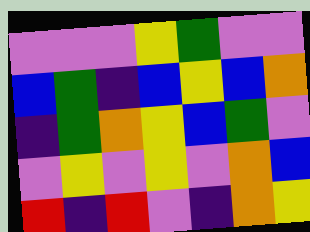[["violet", "violet", "violet", "yellow", "green", "violet", "violet"], ["blue", "green", "indigo", "blue", "yellow", "blue", "orange"], ["indigo", "green", "orange", "yellow", "blue", "green", "violet"], ["violet", "yellow", "violet", "yellow", "violet", "orange", "blue"], ["red", "indigo", "red", "violet", "indigo", "orange", "yellow"]]